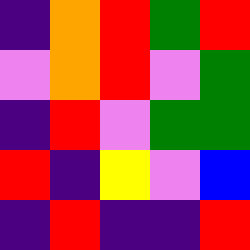[["indigo", "orange", "red", "green", "red"], ["violet", "orange", "red", "violet", "green"], ["indigo", "red", "violet", "green", "green"], ["red", "indigo", "yellow", "violet", "blue"], ["indigo", "red", "indigo", "indigo", "red"]]